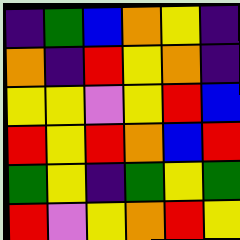[["indigo", "green", "blue", "orange", "yellow", "indigo"], ["orange", "indigo", "red", "yellow", "orange", "indigo"], ["yellow", "yellow", "violet", "yellow", "red", "blue"], ["red", "yellow", "red", "orange", "blue", "red"], ["green", "yellow", "indigo", "green", "yellow", "green"], ["red", "violet", "yellow", "orange", "red", "yellow"]]